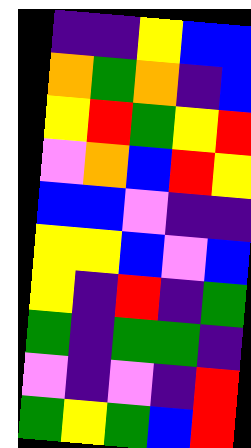[["indigo", "indigo", "yellow", "blue", "blue"], ["orange", "green", "orange", "indigo", "blue"], ["yellow", "red", "green", "yellow", "red"], ["violet", "orange", "blue", "red", "yellow"], ["blue", "blue", "violet", "indigo", "indigo"], ["yellow", "yellow", "blue", "violet", "blue"], ["yellow", "indigo", "red", "indigo", "green"], ["green", "indigo", "green", "green", "indigo"], ["violet", "indigo", "violet", "indigo", "red"], ["green", "yellow", "green", "blue", "red"]]